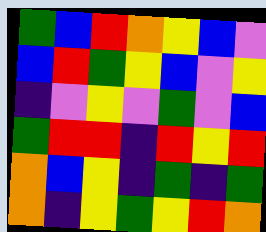[["green", "blue", "red", "orange", "yellow", "blue", "violet"], ["blue", "red", "green", "yellow", "blue", "violet", "yellow"], ["indigo", "violet", "yellow", "violet", "green", "violet", "blue"], ["green", "red", "red", "indigo", "red", "yellow", "red"], ["orange", "blue", "yellow", "indigo", "green", "indigo", "green"], ["orange", "indigo", "yellow", "green", "yellow", "red", "orange"]]